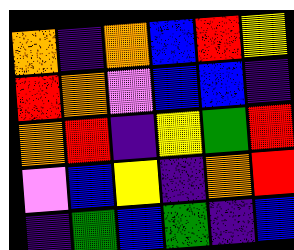[["orange", "indigo", "orange", "blue", "red", "yellow"], ["red", "orange", "violet", "blue", "blue", "indigo"], ["orange", "red", "indigo", "yellow", "green", "red"], ["violet", "blue", "yellow", "indigo", "orange", "red"], ["indigo", "green", "blue", "green", "indigo", "blue"]]